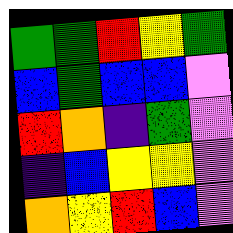[["green", "green", "red", "yellow", "green"], ["blue", "green", "blue", "blue", "violet"], ["red", "orange", "indigo", "green", "violet"], ["indigo", "blue", "yellow", "yellow", "violet"], ["orange", "yellow", "red", "blue", "violet"]]